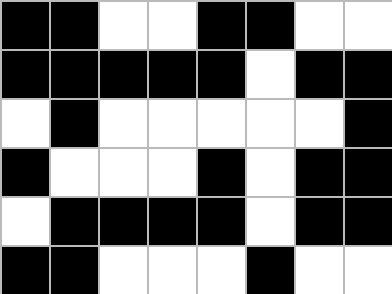[["black", "black", "white", "white", "black", "black", "white", "white"], ["black", "black", "black", "black", "black", "white", "black", "black"], ["white", "black", "white", "white", "white", "white", "white", "black"], ["black", "white", "white", "white", "black", "white", "black", "black"], ["white", "black", "black", "black", "black", "white", "black", "black"], ["black", "black", "white", "white", "white", "black", "white", "white"]]